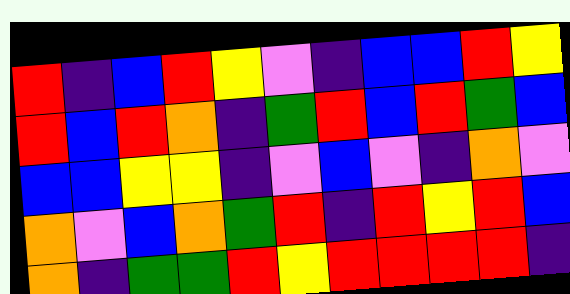[["red", "indigo", "blue", "red", "yellow", "violet", "indigo", "blue", "blue", "red", "yellow"], ["red", "blue", "red", "orange", "indigo", "green", "red", "blue", "red", "green", "blue"], ["blue", "blue", "yellow", "yellow", "indigo", "violet", "blue", "violet", "indigo", "orange", "violet"], ["orange", "violet", "blue", "orange", "green", "red", "indigo", "red", "yellow", "red", "blue"], ["orange", "indigo", "green", "green", "red", "yellow", "red", "red", "red", "red", "indigo"]]